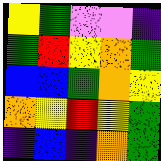[["yellow", "green", "violet", "violet", "indigo"], ["green", "red", "yellow", "orange", "green"], ["blue", "blue", "green", "orange", "yellow"], ["orange", "yellow", "red", "yellow", "green"], ["indigo", "blue", "indigo", "orange", "green"]]